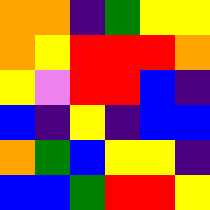[["orange", "orange", "indigo", "green", "yellow", "yellow"], ["orange", "yellow", "red", "red", "red", "orange"], ["yellow", "violet", "red", "red", "blue", "indigo"], ["blue", "indigo", "yellow", "indigo", "blue", "blue"], ["orange", "green", "blue", "yellow", "yellow", "indigo"], ["blue", "blue", "green", "red", "red", "yellow"]]